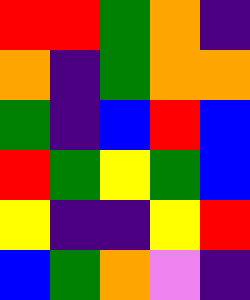[["red", "red", "green", "orange", "indigo"], ["orange", "indigo", "green", "orange", "orange"], ["green", "indigo", "blue", "red", "blue"], ["red", "green", "yellow", "green", "blue"], ["yellow", "indigo", "indigo", "yellow", "red"], ["blue", "green", "orange", "violet", "indigo"]]